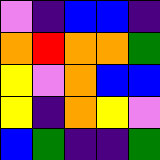[["violet", "indigo", "blue", "blue", "indigo"], ["orange", "red", "orange", "orange", "green"], ["yellow", "violet", "orange", "blue", "blue"], ["yellow", "indigo", "orange", "yellow", "violet"], ["blue", "green", "indigo", "indigo", "green"]]